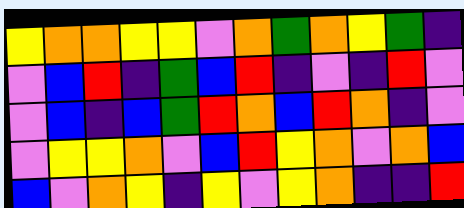[["yellow", "orange", "orange", "yellow", "yellow", "violet", "orange", "green", "orange", "yellow", "green", "indigo"], ["violet", "blue", "red", "indigo", "green", "blue", "red", "indigo", "violet", "indigo", "red", "violet"], ["violet", "blue", "indigo", "blue", "green", "red", "orange", "blue", "red", "orange", "indigo", "violet"], ["violet", "yellow", "yellow", "orange", "violet", "blue", "red", "yellow", "orange", "violet", "orange", "blue"], ["blue", "violet", "orange", "yellow", "indigo", "yellow", "violet", "yellow", "orange", "indigo", "indigo", "red"]]